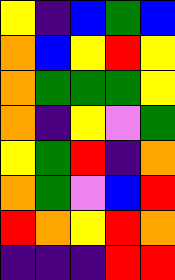[["yellow", "indigo", "blue", "green", "blue"], ["orange", "blue", "yellow", "red", "yellow"], ["orange", "green", "green", "green", "yellow"], ["orange", "indigo", "yellow", "violet", "green"], ["yellow", "green", "red", "indigo", "orange"], ["orange", "green", "violet", "blue", "red"], ["red", "orange", "yellow", "red", "orange"], ["indigo", "indigo", "indigo", "red", "red"]]